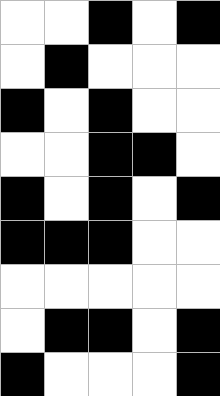[["white", "white", "black", "white", "black"], ["white", "black", "white", "white", "white"], ["black", "white", "black", "white", "white"], ["white", "white", "black", "black", "white"], ["black", "white", "black", "white", "black"], ["black", "black", "black", "white", "white"], ["white", "white", "white", "white", "white"], ["white", "black", "black", "white", "black"], ["black", "white", "white", "white", "black"]]